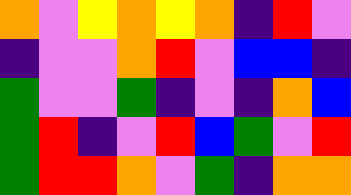[["orange", "violet", "yellow", "orange", "yellow", "orange", "indigo", "red", "violet"], ["indigo", "violet", "violet", "orange", "red", "violet", "blue", "blue", "indigo"], ["green", "violet", "violet", "green", "indigo", "violet", "indigo", "orange", "blue"], ["green", "red", "indigo", "violet", "red", "blue", "green", "violet", "red"], ["green", "red", "red", "orange", "violet", "green", "indigo", "orange", "orange"]]